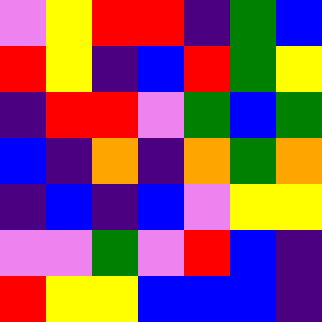[["violet", "yellow", "red", "red", "indigo", "green", "blue"], ["red", "yellow", "indigo", "blue", "red", "green", "yellow"], ["indigo", "red", "red", "violet", "green", "blue", "green"], ["blue", "indigo", "orange", "indigo", "orange", "green", "orange"], ["indigo", "blue", "indigo", "blue", "violet", "yellow", "yellow"], ["violet", "violet", "green", "violet", "red", "blue", "indigo"], ["red", "yellow", "yellow", "blue", "blue", "blue", "indigo"]]